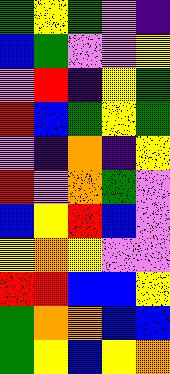[["green", "yellow", "green", "violet", "indigo"], ["blue", "green", "violet", "violet", "yellow"], ["violet", "red", "indigo", "yellow", "green"], ["red", "blue", "green", "yellow", "green"], ["violet", "indigo", "orange", "indigo", "yellow"], ["red", "violet", "orange", "green", "violet"], ["blue", "yellow", "red", "blue", "violet"], ["yellow", "orange", "yellow", "violet", "violet"], ["red", "red", "blue", "blue", "yellow"], ["green", "orange", "orange", "blue", "blue"], ["green", "yellow", "blue", "yellow", "orange"]]